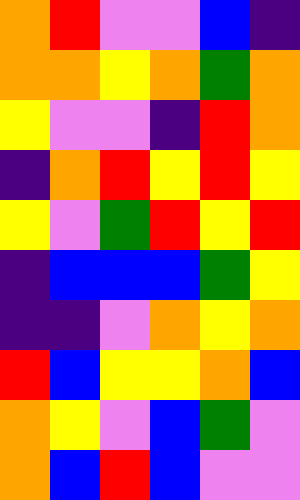[["orange", "red", "violet", "violet", "blue", "indigo"], ["orange", "orange", "yellow", "orange", "green", "orange"], ["yellow", "violet", "violet", "indigo", "red", "orange"], ["indigo", "orange", "red", "yellow", "red", "yellow"], ["yellow", "violet", "green", "red", "yellow", "red"], ["indigo", "blue", "blue", "blue", "green", "yellow"], ["indigo", "indigo", "violet", "orange", "yellow", "orange"], ["red", "blue", "yellow", "yellow", "orange", "blue"], ["orange", "yellow", "violet", "blue", "green", "violet"], ["orange", "blue", "red", "blue", "violet", "violet"]]